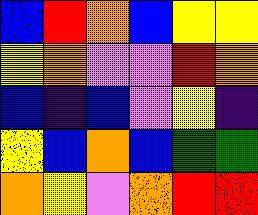[["blue", "red", "orange", "blue", "yellow", "yellow"], ["yellow", "orange", "violet", "violet", "red", "orange"], ["blue", "indigo", "blue", "violet", "yellow", "indigo"], ["yellow", "blue", "orange", "blue", "green", "green"], ["orange", "yellow", "violet", "orange", "red", "red"]]